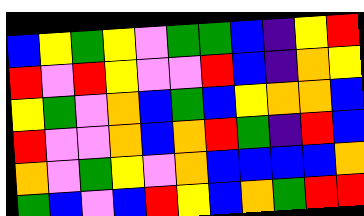[["blue", "yellow", "green", "yellow", "violet", "green", "green", "blue", "indigo", "yellow", "red"], ["red", "violet", "red", "yellow", "violet", "violet", "red", "blue", "indigo", "orange", "yellow"], ["yellow", "green", "violet", "orange", "blue", "green", "blue", "yellow", "orange", "orange", "blue"], ["red", "violet", "violet", "orange", "blue", "orange", "red", "green", "indigo", "red", "blue"], ["orange", "violet", "green", "yellow", "violet", "orange", "blue", "blue", "blue", "blue", "orange"], ["green", "blue", "violet", "blue", "red", "yellow", "blue", "orange", "green", "red", "red"]]